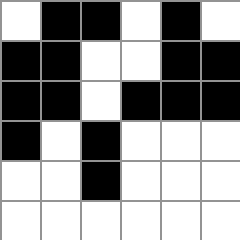[["white", "black", "black", "white", "black", "white"], ["black", "black", "white", "white", "black", "black"], ["black", "black", "white", "black", "black", "black"], ["black", "white", "black", "white", "white", "white"], ["white", "white", "black", "white", "white", "white"], ["white", "white", "white", "white", "white", "white"]]